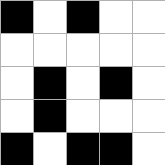[["black", "white", "black", "white", "white"], ["white", "white", "white", "white", "white"], ["white", "black", "white", "black", "white"], ["white", "black", "white", "white", "white"], ["black", "white", "black", "black", "white"]]